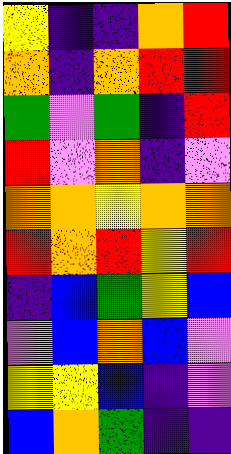[["yellow", "indigo", "indigo", "orange", "red"], ["orange", "indigo", "orange", "red", "red"], ["green", "violet", "green", "indigo", "red"], ["red", "violet", "orange", "indigo", "violet"], ["orange", "orange", "yellow", "orange", "orange"], ["red", "orange", "red", "yellow", "red"], ["indigo", "blue", "green", "yellow", "blue"], ["violet", "blue", "orange", "blue", "violet"], ["yellow", "yellow", "blue", "indigo", "violet"], ["blue", "orange", "green", "indigo", "indigo"]]